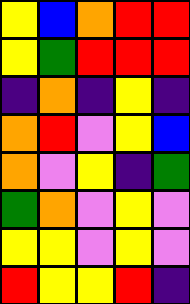[["yellow", "blue", "orange", "red", "red"], ["yellow", "green", "red", "red", "red"], ["indigo", "orange", "indigo", "yellow", "indigo"], ["orange", "red", "violet", "yellow", "blue"], ["orange", "violet", "yellow", "indigo", "green"], ["green", "orange", "violet", "yellow", "violet"], ["yellow", "yellow", "violet", "yellow", "violet"], ["red", "yellow", "yellow", "red", "indigo"]]